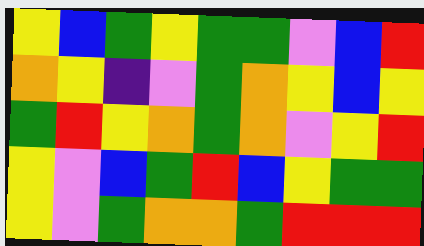[["yellow", "blue", "green", "yellow", "green", "green", "violet", "blue", "red"], ["orange", "yellow", "indigo", "violet", "green", "orange", "yellow", "blue", "yellow"], ["green", "red", "yellow", "orange", "green", "orange", "violet", "yellow", "red"], ["yellow", "violet", "blue", "green", "red", "blue", "yellow", "green", "green"], ["yellow", "violet", "green", "orange", "orange", "green", "red", "red", "red"]]